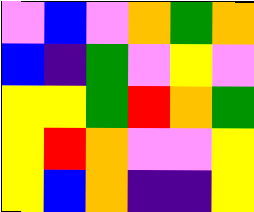[["violet", "blue", "violet", "orange", "green", "orange"], ["blue", "indigo", "green", "violet", "yellow", "violet"], ["yellow", "yellow", "green", "red", "orange", "green"], ["yellow", "red", "orange", "violet", "violet", "yellow"], ["yellow", "blue", "orange", "indigo", "indigo", "yellow"]]